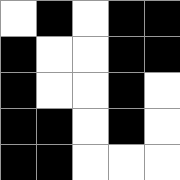[["white", "black", "white", "black", "black"], ["black", "white", "white", "black", "black"], ["black", "white", "white", "black", "white"], ["black", "black", "white", "black", "white"], ["black", "black", "white", "white", "white"]]